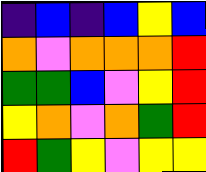[["indigo", "blue", "indigo", "blue", "yellow", "blue"], ["orange", "violet", "orange", "orange", "orange", "red"], ["green", "green", "blue", "violet", "yellow", "red"], ["yellow", "orange", "violet", "orange", "green", "red"], ["red", "green", "yellow", "violet", "yellow", "yellow"]]